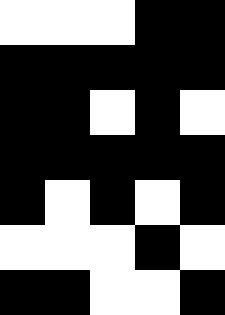[["white", "white", "white", "black", "black"], ["black", "black", "black", "black", "black"], ["black", "black", "white", "black", "white"], ["black", "black", "black", "black", "black"], ["black", "white", "black", "white", "black"], ["white", "white", "white", "black", "white"], ["black", "black", "white", "white", "black"]]